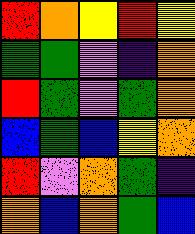[["red", "orange", "yellow", "red", "yellow"], ["green", "green", "violet", "indigo", "orange"], ["red", "green", "violet", "green", "orange"], ["blue", "green", "blue", "yellow", "orange"], ["red", "violet", "orange", "green", "indigo"], ["orange", "blue", "orange", "green", "blue"]]